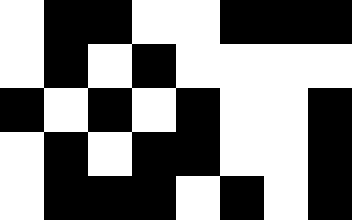[["white", "black", "black", "white", "white", "black", "black", "black"], ["white", "black", "white", "black", "white", "white", "white", "white"], ["black", "white", "black", "white", "black", "white", "white", "black"], ["white", "black", "white", "black", "black", "white", "white", "black"], ["white", "black", "black", "black", "white", "black", "white", "black"]]